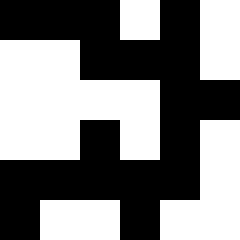[["black", "black", "black", "white", "black", "white"], ["white", "white", "black", "black", "black", "white"], ["white", "white", "white", "white", "black", "black"], ["white", "white", "black", "white", "black", "white"], ["black", "black", "black", "black", "black", "white"], ["black", "white", "white", "black", "white", "white"]]